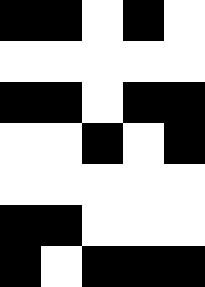[["black", "black", "white", "black", "white"], ["white", "white", "white", "white", "white"], ["black", "black", "white", "black", "black"], ["white", "white", "black", "white", "black"], ["white", "white", "white", "white", "white"], ["black", "black", "white", "white", "white"], ["black", "white", "black", "black", "black"]]